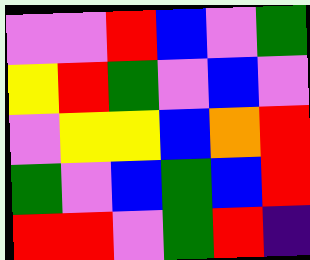[["violet", "violet", "red", "blue", "violet", "green"], ["yellow", "red", "green", "violet", "blue", "violet"], ["violet", "yellow", "yellow", "blue", "orange", "red"], ["green", "violet", "blue", "green", "blue", "red"], ["red", "red", "violet", "green", "red", "indigo"]]